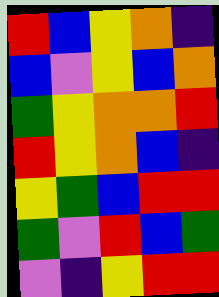[["red", "blue", "yellow", "orange", "indigo"], ["blue", "violet", "yellow", "blue", "orange"], ["green", "yellow", "orange", "orange", "red"], ["red", "yellow", "orange", "blue", "indigo"], ["yellow", "green", "blue", "red", "red"], ["green", "violet", "red", "blue", "green"], ["violet", "indigo", "yellow", "red", "red"]]